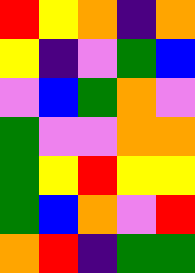[["red", "yellow", "orange", "indigo", "orange"], ["yellow", "indigo", "violet", "green", "blue"], ["violet", "blue", "green", "orange", "violet"], ["green", "violet", "violet", "orange", "orange"], ["green", "yellow", "red", "yellow", "yellow"], ["green", "blue", "orange", "violet", "red"], ["orange", "red", "indigo", "green", "green"]]